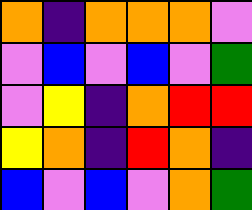[["orange", "indigo", "orange", "orange", "orange", "violet"], ["violet", "blue", "violet", "blue", "violet", "green"], ["violet", "yellow", "indigo", "orange", "red", "red"], ["yellow", "orange", "indigo", "red", "orange", "indigo"], ["blue", "violet", "blue", "violet", "orange", "green"]]